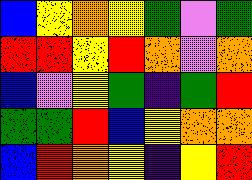[["blue", "yellow", "orange", "yellow", "green", "violet", "green"], ["red", "red", "yellow", "red", "orange", "violet", "orange"], ["blue", "violet", "yellow", "green", "indigo", "green", "red"], ["green", "green", "red", "blue", "yellow", "orange", "orange"], ["blue", "red", "orange", "yellow", "indigo", "yellow", "red"]]